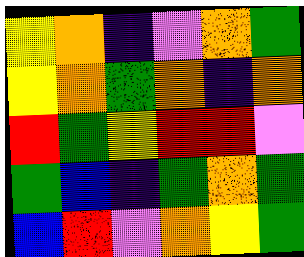[["yellow", "orange", "indigo", "violet", "orange", "green"], ["yellow", "orange", "green", "orange", "indigo", "orange"], ["red", "green", "yellow", "red", "red", "violet"], ["green", "blue", "indigo", "green", "orange", "green"], ["blue", "red", "violet", "orange", "yellow", "green"]]